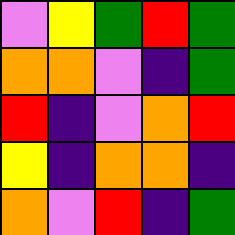[["violet", "yellow", "green", "red", "green"], ["orange", "orange", "violet", "indigo", "green"], ["red", "indigo", "violet", "orange", "red"], ["yellow", "indigo", "orange", "orange", "indigo"], ["orange", "violet", "red", "indigo", "green"]]